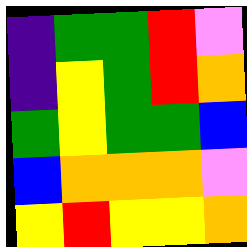[["indigo", "green", "green", "red", "violet"], ["indigo", "yellow", "green", "red", "orange"], ["green", "yellow", "green", "green", "blue"], ["blue", "orange", "orange", "orange", "violet"], ["yellow", "red", "yellow", "yellow", "orange"]]